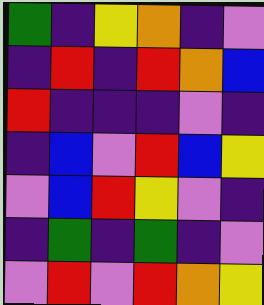[["green", "indigo", "yellow", "orange", "indigo", "violet"], ["indigo", "red", "indigo", "red", "orange", "blue"], ["red", "indigo", "indigo", "indigo", "violet", "indigo"], ["indigo", "blue", "violet", "red", "blue", "yellow"], ["violet", "blue", "red", "yellow", "violet", "indigo"], ["indigo", "green", "indigo", "green", "indigo", "violet"], ["violet", "red", "violet", "red", "orange", "yellow"]]